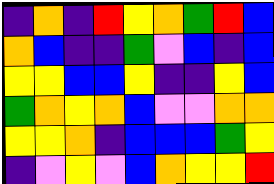[["indigo", "orange", "indigo", "red", "yellow", "orange", "green", "red", "blue"], ["orange", "blue", "indigo", "indigo", "green", "violet", "blue", "indigo", "blue"], ["yellow", "yellow", "blue", "blue", "yellow", "indigo", "indigo", "yellow", "blue"], ["green", "orange", "yellow", "orange", "blue", "violet", "violet", "orange", "orange"], ["yellow", "yellow", "orange", "indigo", "blue", "blue", "blue", "green", "yellow"], ["indigo", "violet", "yellow", "violet", "blue", "orange", "yellow", "yellow", "red"]]